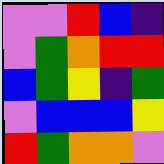[["violet", "violet", "red", "blue", "indigo"], ["violet", "green", "orange", "red", "red"], ["blue", "green", "yellow", "indigo", "green"], ["violet", "blue", "blue", "blue", "yellow"], ["red", "green", "orange", "orange", "violet"]]